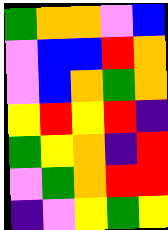[["green", "orange", "orange", "violet", "blue"], ["violet", "blue", "blue", "red", "orange"], ["violet", "blue", "orange", "green", "orange"], ["yellow", "red", "yellow", "red", "indigo"], ["green", "yellow", "orange", "indigo", "red"], ["violet", "green", "orange", "red", "red"], ["indigo", "violet", "yellow", "green", "yellow"]]